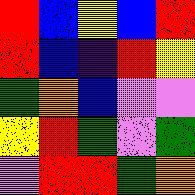[["red", "blue", "yellow", "blue", "red"], ["red", "blue", "indigo", "red", "yellow"], ["green", "orange", "blue", "violet", "violet"], ["yellow", "red", "green", "violet", "green"], ["violet", "red", "red", "green", "orange"]]